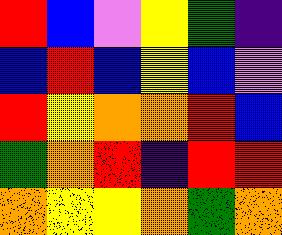[["red", "blue", "violet", "yellow", "green", "indigo"], ["blue", "red", "blue", "yellow", "blue", "violet"], ["red", "yellow", "orange", "orange", "red", "blue"], ["green", "orange", "red", "indigo", "red", "red"], ["orange", "yellow", "yellow", "orange", "green", "orange"]]